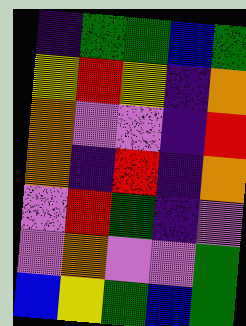[["indigo", "green", "green", "blue", "green"], ["yellow", "red", "yellow", "indigo", "orange"], ["orange", "violet", "violet", "indigo", "red"], ["orange", "indigo", "red", "indigo", "orange"], ["violet", "red", "green", "indigo", "violet"], ["violet", "orange", "violet", "violet", "green"], ["blue", "yellow", "green", "blue", "green"]]